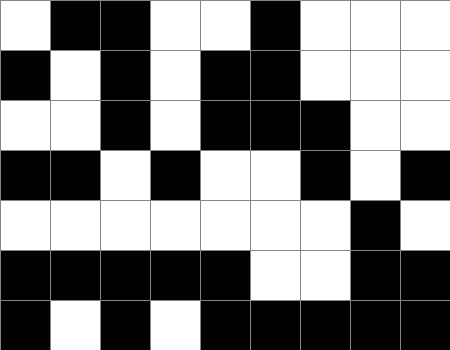[["white", "black", "black", "white", "white", "black", "white", "white", "white"], ["black", "white", "black", "white", "black", "black", "white", "white", "white"], ["white", "white", "black", "white", "black", "black", "black", "white", "white"], ["black", "black", "white", "black", "white", "white", "black", "white", "black"], ["white", "white", "white", "white", "white", "white", "white", "black", "white"], ["black", "black", "black", "black", "black", "white", "white", "black", "black"], ["black", "white", "black", "white", "black", "black", "black", "black", "black"]]